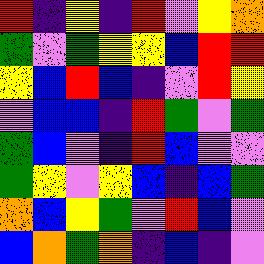[["red", "indigo", "yellow", "indigo", "red", "violet", "yellow", "orange"], ["green", "violet", "green", "yellow", "yellow", "blue", "red", "red"], ["yellow", "blue", "red", "blue", "indigo", "violet", "red", "yellow"], ["violet", "blue", "blue", "indigo", "red", "green", "violet", "green"], ["green", "blue", "violet", "indigo", "red", "blue", "violet", "violet"], ["green", "yellow", "violet", "yellow", "blue", "indigo", "blue", "green"], ["orange", "blue", "yellow", "green", "violet", "red", "blue", "violet"], ["blue", "orange", "green", "orange", "indigo", "blue", "indigo", "violet"]]